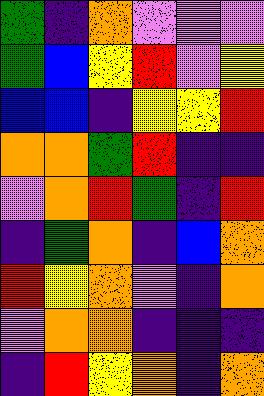[["green", "indigo", "orange", "violet", "violet", "violet"], ["green", "blue", "yellow", "red", "violet", "yellow"], ["blue", "blue", "indigo", "yellow", "yellow", "red"], ["orange", "orange", "green", "red", "indigo", "indigo"], ["violet", "orange", "red", "green", "indigo", "red"], ["indigo", "green", "orange", "indigo", "blue", "orange"], ["red", "yellow", "orange", "violet", "indigo", "orange"], ["violet", "orange", "orange", "indigo", "indigo", "indigo"], ["indigo", "red", "yellow", "orange", "indigo", "orange"]]